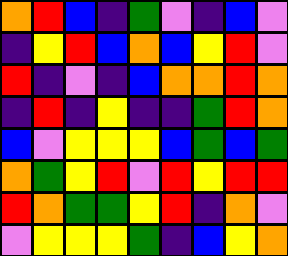[["orange", "red", "blue", "indigo", "green", "violet", "indigo", "blue", "violet"], ["indigo", "yellow", "red", "blue", "orange", "blue", "yellow", "red", "violet"], ["red", "indigo", "violet", "indigo", "blue", "orange", "orange", "red", "orange"], ["indigo", "red", "indigo", "yellow", "indigo", "indigo", "green", "red", "orange"], ["blue", "violet", "yellow", "yellow", "yellow", "blue", "green", "blue", "green"], ["orange", "green", "yellow", "red", "violet", "red", "yellow", "red", "red"], ["red", "orange", "green", "green", "yellow", "red", "indigo", "orange", "violet"], ["violet", "yellow", "yellow", "yellow", "green", "indigo", "blue", "yellow", "orange"]]